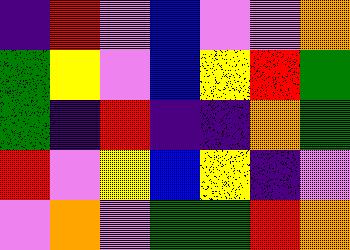[["indigo", "red", "violet", "blue", "violet", "violet", "orange"], ["green", "yellow", "violet", "blue", "yellow", "red", "green"], ["green", "indigo", "red", "indigo", "indigo", "orange", "green"], ["red", "violet", "yellow", "blue", "yellow", "indigo", "violet"], ["violet", "orange", "violet", "green", "green", "red", "orange"]]